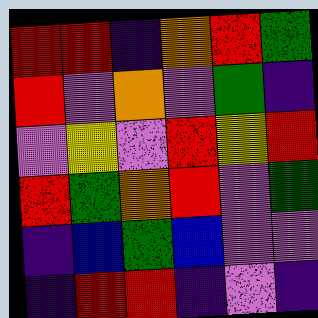[["red", "red", "indigo", "orange", "red", "green"], ["red", "violet", "orange", "violet", "green", "indigo"], ["violet", "yellow", "violet", "red", "yellow", "red"], ["red", "green", "orange", "red", "violet", "green"], ["indigo", "blue", "green", "blue", "violet", "violet"], ["indigo", "red", "red", "indigo", "violet", "indigo"]]